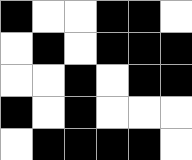[["black", "white", "white", "black", "black", "white"], ["white", "black", "white", "black", "black", "black"], ["white", "white", "black", "white", "black", "black"], ["black", "white", "black", "white", "white", "white"], ["white", "black", "black", "black", "black", "white"]]